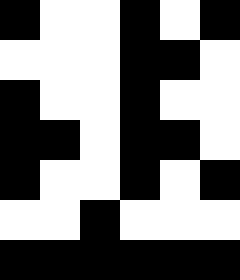[["black", "white", "white", "black", "white", "black"], ["white", "white", "white", "black", "black", "white"], ["black", "white", "white", "black", "white", "white"], ["black", "black", "white", "black", "black", "white"], ["black", "white", "white", "black", "white", "black"], ["white", "white", "black", "white", "white", "white"], ["black", "black", "black", "black", "black", "black"]]